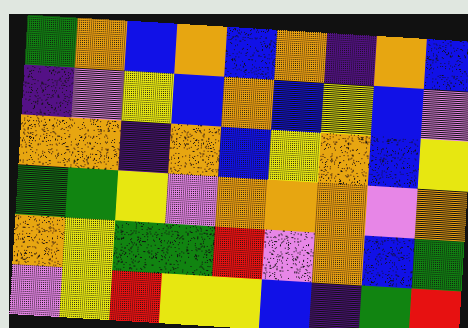[["green", "orange", "blue", "orange", "blue", "orange", "indigo", "orange", "blue"], ["indigo", "violet", "yellow", "blue", "orange", "blue", "yellow", "blue", "violet"], ["orange", "orange", "indigo", "orange", "blue", "yellow", "orange", "blue", "yellow"], ["green", "green", "yellow", "violet", "orange", "orange", "orange", "violet", "orange"], ["orange", "yellow", "green", "green", "red", "violet", "orange", "blue", "green"], ["violet", "yellow", "red", "yellow", "yellow", "blue", "indigo", "green", "red"]]